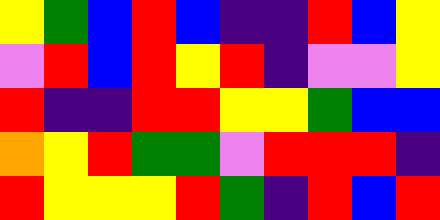[["yellow", "green", "blue", "red", "blue", "indigo", "indigo", "red", "blue", "yellow"], ["violet", "red", "blue", "red", "yellow", "red", "indigo", "violet", "violet", "yellow"], ["red", "indigo", "indigo", "red", "red", "yellow", "yellow", "green", "blue", "blue"], ["orange", "yellow", "red", "green", "green", "violet", "red", "red", "red", "indigo"], ["red", "yellow", "yellow", "yellow", "red", "green", "indigo", "red", "blue", "red"]]